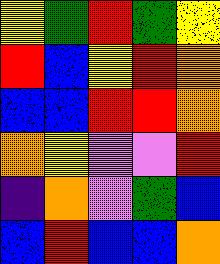[["yellow", "green", "red", "green", "yellow"], ["red", "blue", "yellow", "red", "orange"], ["blue", "blue", "red", "red", "orange"], ["orange", "yellow", "violet", "violet", "red"], ["indigo", "orange", "violet", "green", "blue"], ["blue", "red", "blue", "blue", "orange"]]